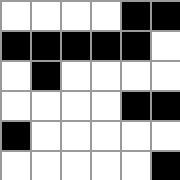[["white", "white", "white", "white", "black", "black"], ["black", "black", "black", "black", "black", "white"], ["white", "black", "white", "white", "white", "white"], ["white", "white", "white", "white", "black", "black"], ["black", "white", "white", "white", "white", "white"], ["white", "white", "white", "white", "white", "black"]]